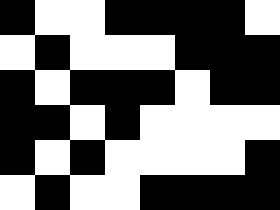[["black", "white", "white", "black", "black", "black", "black", "white"], ["white", "black", "white", "white", "white", "black", "black", "black"], ["black", "white", "black", "black", "black", "white", "black", "black"], ["black", "black", "white", "black", "white", "white", "white", "white"], ["black", "white", "black", "white", "white", "white", "white", "black"], ["white", "black", "white", "white", "black", "black", "black", "black"]]